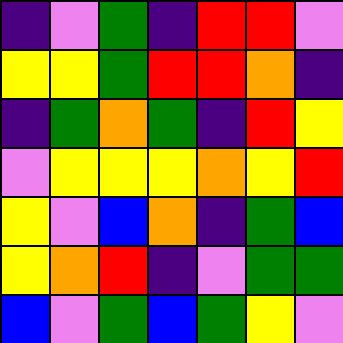[["indigo", "violet", "green", "indigo", "red", "red", "violet"], ["yellow", "yellow", "green", "red", "red", "orange", "indigo"], ["indigo", "green", "orange", "green", "indigo", "red", "yellow"], ["violet", "yellow", "yellow", "yellow", "orange", "yellow", "red"], ["yellow", "violet", "blue", "orange", "indigo", "green", "blue"], ["yellow", "orange", "red", "indigo", "violet", "green", "green"], ["blue", "violet", "green", "blue", "green", "yellow", "violet"]]